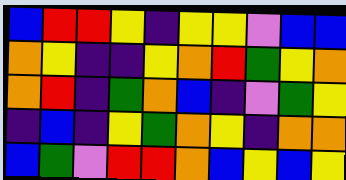[["blue", "red", "red", "yellow", "indigo", "yellow", "yellow", "violet", "blue", "blue"], ["orange", "yellow", "indigo", "indigo", "yellow", "orange", "red", "green", "yellow", "orange"], ["orange", "red", "indigo", "green", "orange", "blue", "indigo", "violet", "green", "yellow"], ["indigo", "blue", "indigo", "yellow", "green", "orange", "yellow", "indigo", "orange", "orange"], ["blue", "green", "violet", "red", "red", "orange", "blue", "yellow", "blue", "yellow"]]